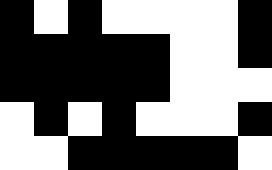[["black", "white", "black", "white", "white", "white", "white", "black"], ["black", "black", "black", "black", "black", "white", "white", "black"], ["black", "black", "black", "black", "black", "white", "white", "white"], ["white", "black", "white", "black", "white", "white", "white", "black"], ["white", "white", "black", "black", "black", "black", "black", "white"]]